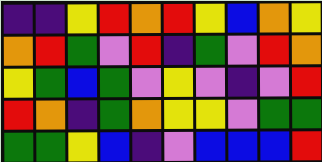[["indigo", "indigo", "yellow", "red", "orange", "red", "yellow", "blue", "orange", "yellow"], ["orange", "red", "green", "violet", "red", "indigo", "green", "violet", "red", "orange"], ["yellow", "green", "blue", "green", "violet", "yellow", "violet", "indigo", "violet", "red"], ["red", "orange", "indigo", "green", "orange", "yellow", "yellow", "violet", "green", "green"], ["green", "green", "yellow", "blue", "indigo", "violet", "blue", "blue", "blue", "red"]]